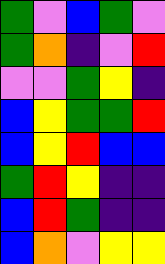[["green", "violet", "blue", "green", "violet"], ["green", "orange", "indigo", "violet", "red"], ["violet", "violet", "green", "yellow", "indigo"], ["blue", "yellow", "green", "green", "red"], ["blue", "yellow", "red", "blue", "blue"], ["green", "red", "yellow", "indigo", "indigo"], ["blue", "red", "green", "indigo", "indigo"], ["blue", "orange", "violet", "yellow", "yellow"]]